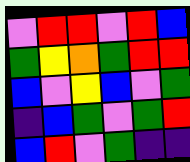[["violet", "red", "red", "violet", "red", "blue"], ["green", "yellow", "orange", "green", "red", "red"], ["blue", "violet", "yellow", "blue", "violet", "green"], ["indigo", "blue", "green", "violet", "green", "red"], ["blue", "red", "violet", "green", "indigo", "indigo"]]